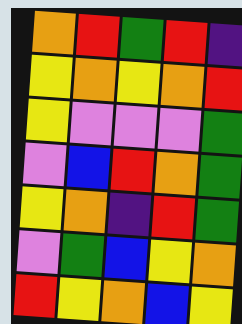[["orange", "red", "green", "red", "indigo"], ["yellow", "orange", "yellow", "orange", "red"], ["yellow", "violet", "violet", "violet", "green"], ["violet", "blue", "red", "orange", "green"], ["yellow", "orange", "indigo", "red", "green"], ["violet", "green", "blue", "yellow", "orange"], ["red", "yellow", "orange", "blue", "yellow"]]